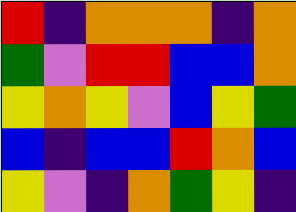[["red", "indigo", "orange", "orange", "orange", "indigo", "orange"], ["green", "violet", "red", "red", "blue", "blue", "orange"], ["yellow", "orange", "yellow", "violet", "blue", "yellow", "green"], ["blue", "indigo", "blue", "blue", "red", "orange", "blue"], ["yellow", "violet", "indigo", "orange", "green", "yellow", "indigo"]]